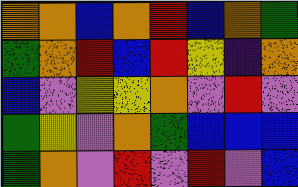[["orange", "orange", "blue", "orange", "red", "blue", "orange", "green"], ["green", "orange", "red", "blue", "red", "yellow", "indigo", "orange"], ["blue", "violet", "yellow", "yellow", "orange", "violet", "red", "violet"], ["green", "yellow", "violet", "orange", "green", "blue", "blue", "blue"], ["green", "orange", "violet", "red", "violet", "red", "violet", "blue"]]